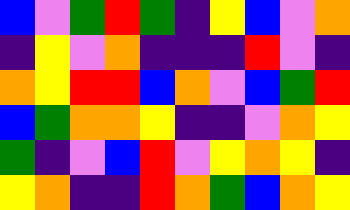[["blue", "violet", "green", "red", "green", "indigo", "yellow", "blue", "violet", "orange"], ["indigo", "yellow", "violet", "orange", "indigo", "indigo", "indigo", "red", "violet", "indigo"], ["orange", "yellow", "red", "red", "blue", "orange", "violet", "blue", "green", "red"], ["blue", "green", "orange", "orange", "yellow", "indigo", "indigo", "violet", "orange", "yellow"], ["green", "indigo", "violet", "blue", "red", "violet", "yellow", "orange", "yellow", "indigo"], ["yellow", "orange", "indigo", "indigo", "red", "orange", "green", "blue", "orange", "yellow"]]